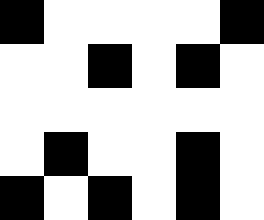[["black", "white", "white", "white", "white", "black"], ["white", "white", "black", "white", "black", "white"], ["white", "white", "white", "white", "white", "white"], ["white", "black", "white", "white", "black", "white"], ["black", "white", "black", "white", "black", "white"]]